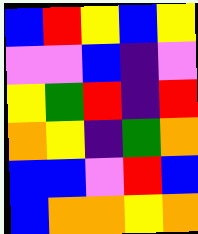[["blue", "red", "yellow", "blue", "yellow"], ["violet", "violet", "blue", "indigo", "violet"], ["yellow", "green", "red", "indigo", "red"], ["orange", "yellow", "indigo", "green", "orange"], ["blue", "blue", "violet", "red", "blue"], ["blue", "orange", "orange", "yellow", "orange"]]